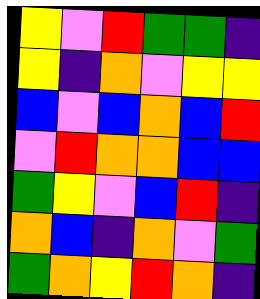[["yellow", "violet", "red", "green", "green", "indigo"], ["yellow", "indigo", "orange", "violet", "yellow", "yellow"], ["blue", "violet", "blue", "orange", "blue", "red"], ["violet", "red", "orange", "orange", "blue", "blue"], ["green", "yellow", "violet", "blue", "red", "indigo"], ["orange", "blue", "indigo", "orange", "violet", "green"], ["green", "orange", "yellow", "red", "orange", "indigo"]]